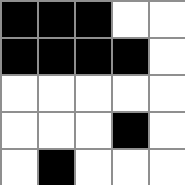[["black", "black", "black", "white", "white"], ["black", "black", "black", "black", "white"], ["white", "white", "white", "white", "white"], ["white", "white", "white", "black", "white"], ["white", "black", "white", "white", "white"]]